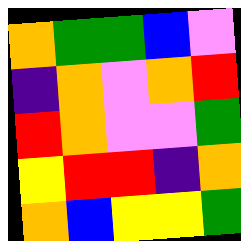[["orange", "green", "green", "blue", "violet"], ["indigo", "orange", "violet", "orange", "red"], ["red", "orange", "violet", "violet", "green"], ["yellow", "red", "red", "indigo", "orange"], ["orange", "blue", "yellow", "yellow", "green"]]